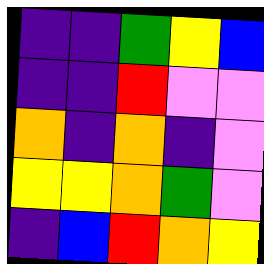[["indigo", "indigo", "green", "yellow", "blue"], ["indigo", "indigo", "red", "violet", "violet"], ["orange", "indigo", "orange", "indigo", "violet"], ["yellow", "yellow", "orange", "green", "violet"], ["indigo", "blue", "red", "orange", "yellow"]]